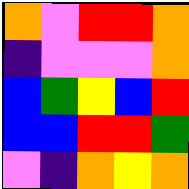[["orange", "violet", "red", "red", "orange"], ["indigo", "violet", "violet", "violet", "orange"], ["blue", "green", "yellow", "blue", "red"], ["blue", "blue", "red", "red", "green"], ["violet", "indigo", "orange", "yellow", "orange"]]